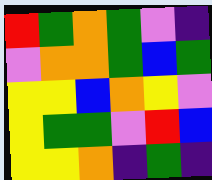[["red", "green", "orange", "green", "violet", "indigo"], ["violet", "orange", "orange", "green", "blue", "green"], ["yellow", "yellow", "blue", "orange", "yellow", "violet"], ["yellow", "green", "green", "violet", "red", "blue"], ["yellow", "yellow", "orange", "indigo", "green", "indigo"]]